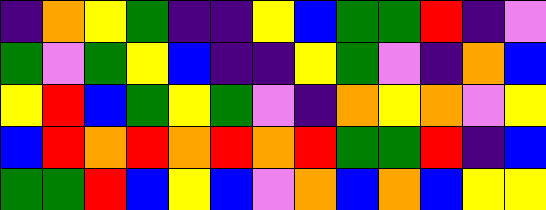[["indigo", "orange", "yellow", "green", "indigo", "indigo", "yellow", "blue", "green", "green", "red", "indigo", "violet"], ["green", "violet", "green", "yellow", "blue", "indigo", "indigo", "yellow", "green", "violet", "indigo", "orange", "blue"], ["yellow", "red", "blue", "green", "yellow", "green", "violet", "indigo", "orange", "yellow", "orange", "violet", "yellow"], ["blue", "red", "orange", "red", "orange", "red", "orange", "red", "green", "green", "red", "indigo", "blue"], ["green", "green", "red", "blue", "yellow", "blue", "violet", "orange", "blue", "orange", "blue", "yellow", "yellow"]]